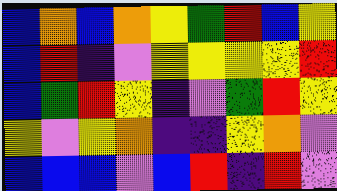[["blue", "orange", "blue", "orange", "yellow", "green", "red", "blue", "yellow"], ["blue", "red", "indigo", "violet", "yellow", "yellow", "yellow", "yellow", "red"], ["blue", "green", "red", "yellow", "indigo", "violet", "green", "red", "yellow"], ["yellow", "violet", "yellow", "orange", "indigo", "indigo", "yellow", "orange", "violet"], ["blue", "blue", "blue", "violet", "blue", "red", "indigo", "red", "violet"]]